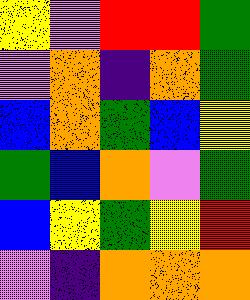[["yellow", "violet", "red", "red", "green"], ["violet", "orange", "indigo", "orange", "green"], ["blue", "orange", "green", "blue", "yellow"], ["green", "blue", "orange", "violet", "green"], ["blue", "yellow", "green", "yellow", "red"], ["violet", "indigo", "orange", "orange", "orange"]]